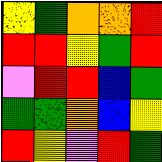[["yellow", "green", "orange", "orange", "red"], ["red", "red", "yellow", "green", "red"], ["violet", "red", "red", "blue", "green"], ["green", "green", "orange", "blue", "yellow"], ["red", "yellow", "violet", "red", "green"]]